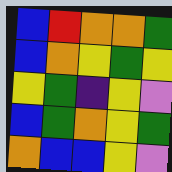[["blue", "red", "orange", "orange", "green"], ["blue", "orange", "yellow", "green", "yellow"], ["yellow", "green", "indigo", "yellow", "violet"], ["blue", "green", "orange", "yellow", "green"], ["orange", "blue", "blue", "yellow", "violet"]]